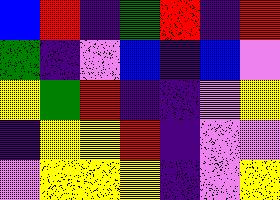[["blue", "red", "indigo", "green", "red", "indigo", "red"], ["green", "indigo", "violet", "blue", "indigo", "blue", "violet"], ["yellow", "green", "red", "indigo", "indigo", "violet", "yellow"], ["indigo", "yellow", "yellow", "red", "indigo", "violet", "violet"], ["violet", "yellow", "yellow", "yellow", "indigo", "violet", "yellow"]]